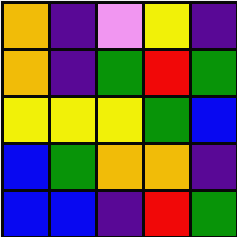[["orange", "indigo", "violet", "yellow", "indigo"], ["orange", "indigo", "green", "red", "green"], ["yellow", "yellow", "yellow", "green", "blue"], ["blue", "green", "orange", "orange", "indigo"], ["blue", "blue", "indigo", "red", "green"]]